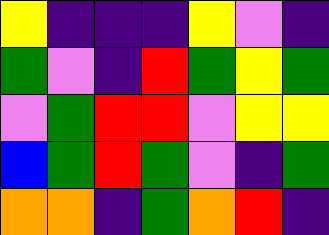[["yellow", "indigo", "indigo", "indigo", "yellow", "violet", "indigo"], ["green", "violet", "indigo", "red", "green", "yellow", "green"], ["violet", "green", "red", "red", "violet", "yellow", "yellow"], ["blue", "green", "red", "green", "violet", "indigo", "green"], ["orange", "orange", "indigo", "green", "orange", "red", "indigo"]]